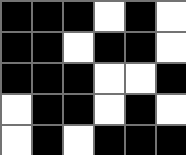[["black", "black", "black", "white", "black", "white"], ["black", "black", "white", "black", "black", "white"], ["black", "black", "black", "white", "white", "black"], ["white", "black", "black", "white", "black", "white"], ["white", "black", "white", "black", "black", "black"]]